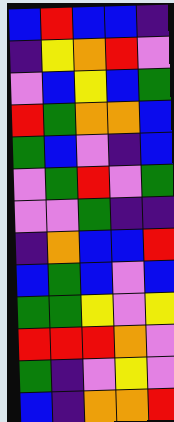[["blue", "red", "blue", "blue", "indigo"], ["indigo", "yellow", "orange", "red", "violet"], ["violet", "blue", "yellow", "blue", "green"], ["red", "green", "orange", "orange", "blue"], ["green", "blue", "violet", "indigo", "blue"], ["violet", "green", "red", "violet", "green"], ["violet", "violet", "green", "indigo", "indigo"], ["indigo", "orange", "blue", "blue", "red"], ["blue", "green", "blue", "violet", "blue"], ["green", "green", "yellow", "violet", "yellow"], ["red", "red", "red", "orange", "violet"], ["green", "indigo", "violet", "yellow", "violet"], ["blue", "indigo", "orange", "orange", "red"]]